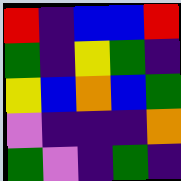[["red", "indigo", "blue", "blue", "red"], ["green", "indigo", "yellow", "green", "indigo"], ["yellow", "blue", "orange", "blue", "green"], ["violet", "indigo", "indigo", "indigo", "orange"], ["green", "violet", "indigo", "green", "indigo"]]